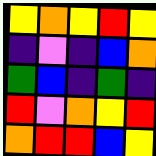[["yellow", "orange", "yellow", "red", "yellow"], ["indigo", "violet", "indigo", "blue", "orange"], ["green", "blue", "indigo", "green", "indigo"], ["red", "violet", "orange", "yellow", "red"], ["orange", "red", "red", "blue", "yellow"]]